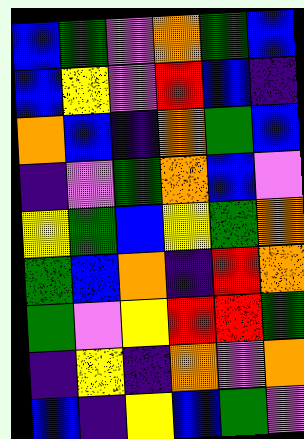[["blue", "green", "violet", "orange", "green", "blue"], ["blue", "yellow", "violet", "red", "blue", "indigo"], ["orange", "blue", "indigo", "orange", "green", "blue"], ["indigo", "violet", "green", "orange", "blue", "violet"], ["yellow", "green", "blue", "yellow", "green", "orange"], ["green", "blue", "orange", "indigo", "red", "orange"], ["green", "violet", "yellow", "red", "red", "green"], ["indigo", "yellow", "indigo", "orange", "violet", "orange"], ["blue", "indigo", "yellow", "blue", "green", "violet"]]